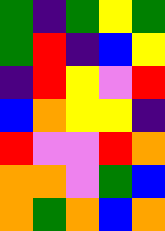[["green", "indigo", "green", "yellow", "green"], ["green", "red", "indigo", "blue", "yellow"], ["indigo", "red", "yellow", "violet", "red"], ["blue", "orange", "yellow", "yellow", "indigo"], ["red", "violet", "violet", "red", "orange"], ["orange", "orange", "violet", "green", "blue"], ["orange", "green", "orange", "blue", "orange"]]